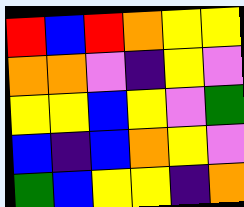[["red", "blue", "red", "orange", "yellow", "yellow"], ["orange", "orange", "violet", "indigo", "yellow", "violet"], ["yellow", "yellow", "blue", "yellow", "violet", "green"], ["blue", "indigo", "blue", "orange", "yellow", "violet"], ["green", "blue", "yellow", "yellow", "indigo", "orange"]]